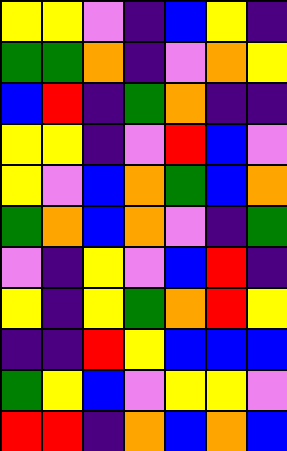[["yellow", "yellow", "violet", "indigo", "blue", "yellow", "indigo"], ["green", "green", "orange", "indigo", "violet", "orange", "yellow"], ["blue", "red", "indigo", "green", "orange", "indigo", "indigo"], ["yellow", "yellow", "indigo", "violet", "red", "blue", "violet"], ["yellow", "violet", "blue", "orange", "green", "blue", "orange"], ["green", "orange", "blue", "orange", "violet", "indigo", "green"], ["violet", "indigo", "yellow", "violet", "blue", "red", "indigo"], ["yellow", "indigo", "yellow", "green", "orange", "red", "yellow"], ["indigo", "indigo", "red", "yellow", "blue", "blue", "blue"], ["green", "yellow", "blue", "violet", "yellow", "yellow", "violet"], ["red", "red", "indigo", "orange", "blue", "orange", "blue"]]